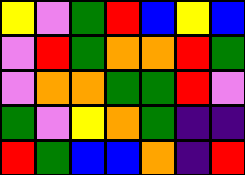[["yellow", "violet", "green", "red", "blue", "yellow", "blue"], ["violet", "red", "green", "orange", "orange", "red", "green"], ["violet", "orange", "orange", "green", "green", "red", "violet"], ["green", "violet", "yellow", "orange", "green", "indigo", "indigo"], ["red", "green", "blue", "blue", "orange", "indigo", "red"]]